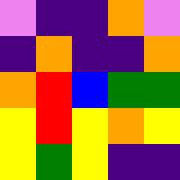[["violet", "indigo", "indigo", "orange", "violet"], ["indigo", "orange", "indigo", "indigo", "orange"], ["orange", "red", "blue", "green", "green"], ["yellow", "red", "yellow", "orange", "yellow"], ["yellow", "green", "yellow", "indigo", "indigo"]]